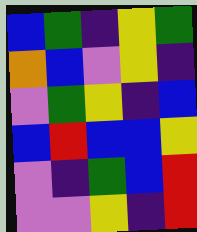[["blue", "green", "indigo", "yellow", "green"], ["orange", "blue", "violet", "yellow", "indigo"], ["violet", "green", "yellow", "indigo", "blue"], ["blue", "red", "blue", "blue", "yellow"], ["violet", "indigo", "green", "blue", "red"], ["violet", "violet", "yellow", "indigo", "red"]]